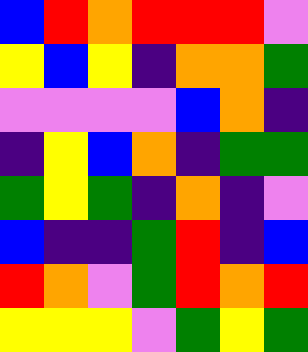[["blue", "red", "orange", "red", "red", "red", "violet"], ["yellow", "blue", "yellow", "indigo", "orange", "orange", "green"], ["violet", "violet", "violet", "violet", "blue", "orange", "indigo"], ["indigo", "yellow", "blue", "orange", "indigo", "green", "green"], ["green", "yellow", "green", "indigo", "orange", "indigo", "violet"], ["blue", "indigo", "indigo", "green", "red", "indigo", "blue"], ["red", "orange", "violet", "green", "red", "orange", "red"], ["yellow", "yellow", "yellow", "violet", "green", "yellow", "green"]]